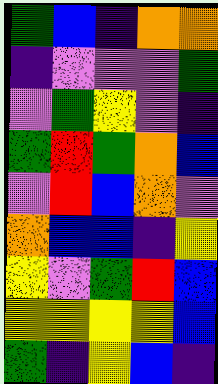[["green", "blue", "indigo", "orange", "orange"], ["indigo", "violet", "violet", "violet", "green"], ["violet", "green", "yellow", "violet", "indigo"], ["green", "red", "green", "orange", "blue"], ["violet", "red", "blue", "orange", "violet"], ["orange", "blue", "blue", "indigo", "yellow"], ["yellow", "violet", "green", "red", "blue"], ["yellow", "yellow", "yellow", "yellow", "blue"], ["green", "indigo", "yellow", "blue", "indigo"]]